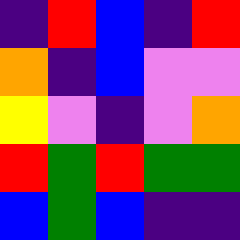[["indigo", "red", "blue", "indigo", "red"], ["orange", "indigo", "blue", "violet", "violet"], ["yellow", "violet", "indigo", "violet", "orange"], ["red", "green", "red", "green", "green"], ["blue", "green", "blue", "indigo", "indigo"]]